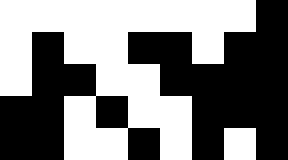[["white", "white", "white", "white", "white", "white", "white", "white", "black"], ["white", "black", "white", "white", "black", "black", "white", "black", "black"], ["white", "black", "black", "white", "white", "black", "black", "black", "black"], ["black", "black", "white", "black", "white", "white", "black", "black", "black"], ["black", "black", "white", "white", "black", "white", "black", "white", "black"]]